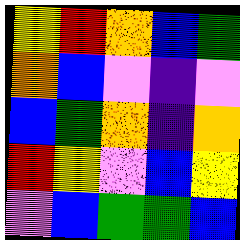[["yellow", "red", "orange", "blue", "green"], ["orange", "blue", "violet", "indigo", "violet"], ["blue", "green", "orange", "indigo", "orange"], ["red", "yellow", "violet", "blue", "yellow"], ["violet", "blue", "green", "green", "blue"]]